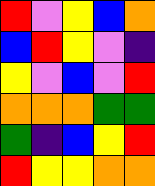[["red", "violet", "yellow", "blue", "orange"], ["blue", "red", "yellow", "violet", "indigo"], ["yellow", "violet", "blue", "violet", "red"], ["orange", "orange", "orange", "green", "green"], ["green", "indigo", "blue", "yellow", "red"], ["red", "yellow", "yellow", "orange", "orange"]]